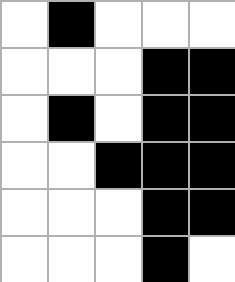[["white", "black", "white", "white", "white"], ["white", "white", "white", "black", "black"], ["white", "black", "white", "black", "black"], ["white", "white", "black", "black", "black"], ["white", "white", "white", "black", "black"], ["white", "white", "white", "black", "white"]]